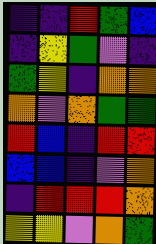[["indigo", "indigo", "red", "green", "blue"], ["indigo", "yellow", "green", "violet", "indigo"], ["green", "yellow", "indigo", "orange", "orange"], ["orange", "violet", "orange", "green", "green"], ["red", "blue", "indigo", "red", "red"], ["blue", "blue", "indigo", "violet", "orange"], ["indigo", "red", "red", "red", "orange"], ["yellow", "yellow", "violet", "orange", "green"]]